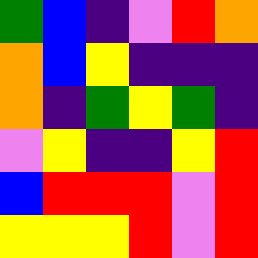[["green", "blue", "indigo", "violet", "red", "orange"], ["orange", "blue", "yellow", "indigo", "indigo", "indigo"], ["orange", "indigo", "green", "yellow", "green", "indigo"], ["violet", "yellow", "indigo", "indigo", "yellow", "red"], ["blue", "red", "red", "red", "violet", "red"], ["yellow", "yellow", "yellow", "red", "violet", "red"]]